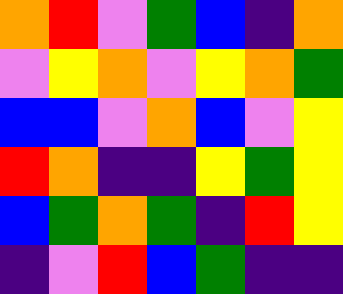[["orange", "red", "violet", "green", "blue", "indigo", "orange"], ["violet", "yellow", "orange", "violet", "yellow", "orange", "green"], ["blue", "blue", "violet", "orange", "blue", "violet", "yellow"], ["red", "orange", "indigo", "indigo", "yellow", "green", "yellow"], ["blue", "green", "orange", "green", "indigo", "red", "yellow"], ["indigo", "violet", "red", "blue", "green", "indigo", "indigo"]]